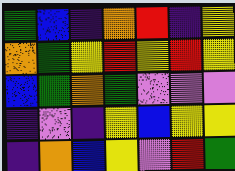[["green", "blue", "indigo", "orange", "red", "indigo", "yellow"], ["orange", "green", "yellow", "red", "yellow", "red", "yellow"], ["blue", "green", "orange", "green", "violet", "violet", "violet"], ["indigo", "violet", "indigo", "yellow", "blue", "yellow", "yellow"], ["indigo", "orange", "blue", "yellow", "violet", "red", "green"]]